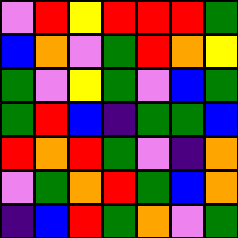[["violet", "red", "yellow", "red", "red", "red", "green"], ["blue", "orange", "violet", "green", "red", "orange", "yellow"], ["green", "violet", "yellow", "green", "violet", "blue", "green"], ["green", "red", "blue", "indigo", "green", "green", "blue"], ["red", "orange", "red", "green", "violet", "indigo", "orange"], ["violet", "green", "orange", "red", "green", "blue", "orange"], ["indigo", "blue", "red", "green", "orange", "violet", "green"]]